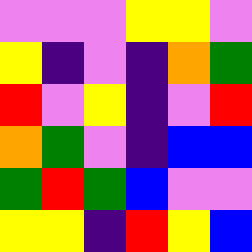[["violet", "violet", "violet", "yellow", "yellow", "violet"], ["yellow", "indigo", "violet", "indigo", "orange", "green"], ["red", "violet", "yellow", "indigo", "violet", "red"], ["orange", "green", "violet", "indigo", "blue", "blue"], ["green", "red", "green", "blue", "violet", "violet"], ["yellow", "yellow", "indigo", "red", "yellow", "blue"]]